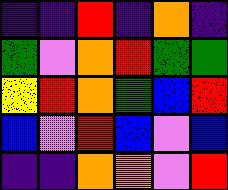[["indigo", "indigo", "red", "indigo", "orange", "indigo"], ["green", "violet", "orange", "red", "green", "green"], ["yellow", "red", "orange", "green", "blue", "red"], ["blue", "violet", "red", "blue", "violet", "blue"], ["indigo", "indigo", "orange", "orange", "violet", "red"]]